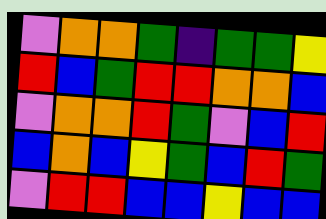[["violet", "orange", "orange", "green", "indigo", "green", "green", "yellow"], ["red", "blue", "green", "red", "red", "orange", "orange", "blue"], ["violet", "orange", "orange", "red", "green", "violet", "blue", "red"], ["blue", "orange", "blue", "yellow", "green", "blue", "red", "green"], ["violet", "red", "red", "blue", "blue", "yellow", "blue", "blue"]]